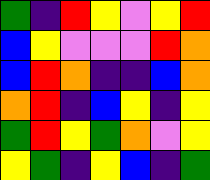[["green", "indigo", "red", "yellow", "violet", "yellow", "red"], ["blue", "yellow", "violet", "violet", "violet", "red", "orange"], ["blue", "red", "orange", "indigo", "indigo", "blue", "orange"], ["orange", "red", "indigo", "blue", "yellow", "indigo", "yellow"], ["green", "red", "yellow", "green", "orange", "violet", "yellow"], ["yellow", "green", "indigo", "yellow", "blue", "indigo", "green"]]